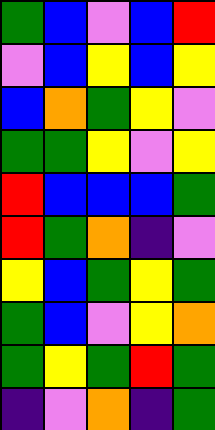[["green", "blue", "violet", "blue", "red"], ["violet", "blue", "yellow", "blue", "yellow"], ["blue", "orange", "green", "yellow", "violet"], ["green", "green", "yellow", "violet", "yellow"], ["red", "blue", "blue", "blue", "green"], ["red", "green", "orange", "indigo", "violet"], ["yellow", "blue", "green", "yellow", "green"], ["green", "blue", "violet", "yellow", "orange"], ["green", "yellow", "green", "red", "green"], ["indigo", "violet", "orange", "indigo", "green"]]